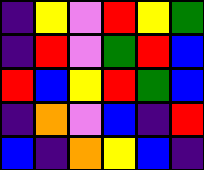[["indigo", "yellow", "violet", "red", "yellow", "green"], ["indigo", "red", "violet", "green", "red", "blue"], ["red", "blue", "yellow", "red", "green", "blue"], ["indigo", "orange", "violet", "blue", "indigo", "red"], ["blue", "indigo", "orange", "yellow", "blue", "indigo"]]